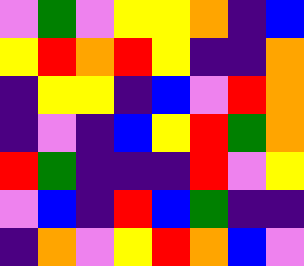[["violet", "green", "violet", "yellow", "yellow", "orange", "indigo", "blue"], ["yellow", "red", "orange", "red", "yellow", "indigo", "indigo", "orange"], ["indigo", "yellow", "yellow", "indigo", "blue", "violet", "red", "orange"], ["indigo", "violet", "indigo", "blue", "yellow", "red", "green", "orange"], ["red", "green", "indigo", "indigo", "indigo", "red", "violet", "yellow"], ["violet", "blue", "indigo", "red", "blue", "green", "indigo", "indigo"], ["indigo", "orange", "violet", "yellow", "red", "orange", "blue", "violet"]]